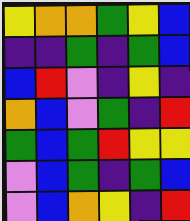[["yellow", "orange", "orange", "green", "yellow", "blue"], ["indigo", "indigo", "green", "indigo", "green", "blue"], ["blue", "red", "violet", "indigo", "yellow", "indigo"], ["orange", "blue", "violet", "green", "indigo", "red"], ["green", "blue", "green", "red", "yellow", "yellow"], ["violet", "blue", "green", "indigo", "green", "blue"], ["violet", "blue", "orange", "yellow", "indigo", "red"]]